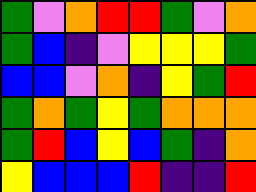[["green", "violet", "orange", "red", "red", "green", "violet", "orange"], ["green", "blue", "indigo", "violet", "yellow", "yellow", "yellow", "green"], ["blue", "blue", "violet", "orange", "indigo", "yellow", "green", "red"], ["green", "orange", "green", "yellow", "green", "orange", "orange", "orange"], ["green", "red", "blue", "yellow", "blue", "green", "indigo", "orange"], ["yellow", "blue", "blue", "blue", "red", "indigo", "indigo", "red"]]